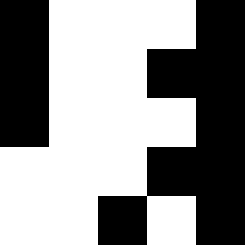[["black", "white", "white", "white", "black"], ["black", "white", "white", "black", "black"], ["black", "white", "white", "white", "black"], ["white", "white", "white", "black", "black"], ["white", "white", "black", "white", "black"]]